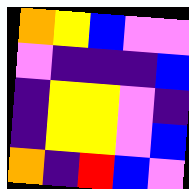[["orange", "yellow", "blue", "violet", "violet"], ["violet", "indigo", "indigo", "indigo", "blue"], ["indigo", "yellow", "yellow", "violet", "indigo"], ["indigo", "yellow", "yellow", "violet", "blue"], ["orange", "indigo", "red", "blue", "violet"]]